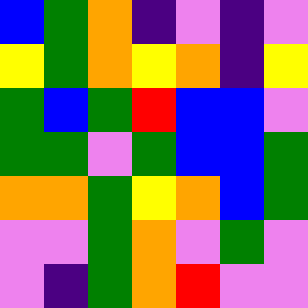[["blue", "green", "orange", "indigo", "violet", "indigo", "violet"], ["yellow", "green", "orange", "yellow", "orange", "indigo", "yellow"], ["green", "blue", "green", "red", "blue", "blue", "violet"], ["green", "green", "violet", "green", "blue", "blue", "green"], ["orange", "orange", "green", "yellow", "orange", "blue", "green"], ["violet", "violet", "green", "orange", "violet", "green", "violet"], ["violet", "indigo", "green", "orange", "red", "violet", "violet"]]